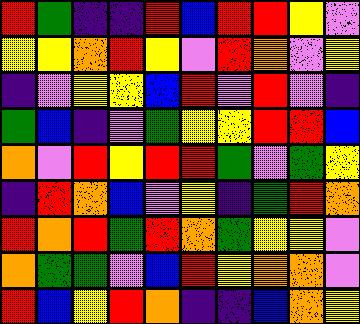[["red", "green", "indigo", "indigo", "red", "blue", "red", "red", "yellow", "violet"], ["yellow", "yellow", "orange", "red", "yellow", "violet", "red", "orange", "violet", "yellow"], ["indigo", "violet", "yellow", "yellow", "blue", "red", "violet", "red", "violet", "indigo"], ["green", "blue", "indigo", "violet", "green", "yellow", "yellow", "red", "red", "blue"], ["orange", "violet", "red", "yellow", "red", "red", "green", "violet", "green", "yellow"], ["indigo", "red", "orange", "blue", "violet", "yellow", "indigo", "green", "red", "orange"], ["red", "orange", "red", "green", "red", "orange", "green", "yellow", "yellow", "violet"], ["orange", "green", "green", "violet", "blue", "red", "yellow", "orange", "orange", "violet"], ["red", "blue", "yellow", "red", "orange", "indigo", "indigo", "blue", "orange", "yellow"]]